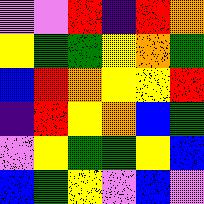[["violet", "violet", "red", "indigo", "red", "orange"], ["yellow", "green", "green", "yellow", "orange", "green"], ["blue", "red", "orange", "yellow", "yellow", "red"], ["indigo", "red", "yellow", "orange", "blue", "green"], ["violet", "yellow", "green", "green", "yellow", "blue"], ["blue", "green", "yellow", "violet", "blue", "violet"]]